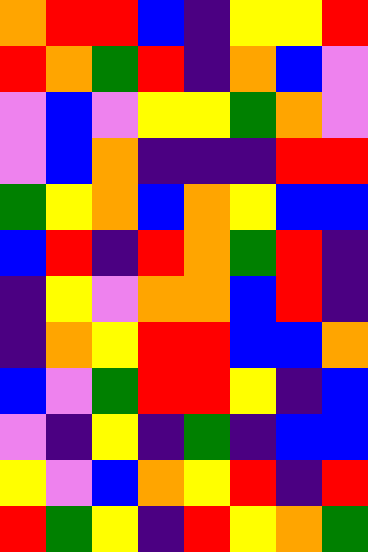[["orange", "red", "red", "blue", "indigo", "yellow", "yellow", "red"], ["red", "orange", "green", "red", "indigo", "orange", "blue", "violet"], ["violet", "blue", "violet", "yellow", "yellow", "green", "orange", "violet"], ["violet", "blue", "orange", "indigo", "indigo", "indigo", "red", "red"], ["green", "yellow", "orange", "blue", "orange", "yellow", "blue", "blue"], ["blue", "red", "indigo", "red", "orange", "green", "red", "indigo"], ["indigo", "yellow", "violet", "orange", "orange", "blue", "red", "indigo"], ["indigo", "orange", "yellow", "red", "red", "blue", "blue", "orange"], ["blue", "violet", "green", "red", "red", "yellow", "indigo", "blue"], ["violet", "indigo", "yellow", "indigo", "green", "indigo", "blue", "blue"], ["yellow", "violet", "blue", "orange", "yellow", "red", "indigo", "red"], ["red", "green", "yellow", "indigo", "red", "yellow", "orange", "green"]]